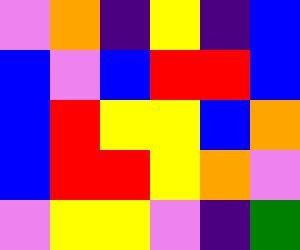[["violet", "orange", "indigo", "yellow", "indigo", "blue"], ["blue", "violet", "blue", "red", "red", "blue"], ["blue", "red", "yellow", "yellow", "blue", "orange"], ["blue", "red", "red", "yellow", "orange", "violet"], ["violet", "yellow", "yellow", "violet", "indigo", "green"]]